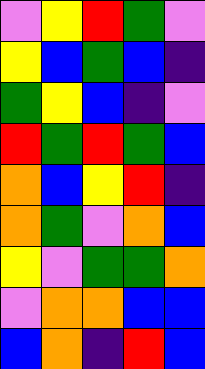[["violet", "yellow", "red", "green", "violet"], ["yellow", "blue", "green", "blue", "indigo"], ["green", "yellow", "blue", "indigo", "violet"], ["red", "green", "red", "green", "blue"], ["orange", "blue", "yellow", "red", "indigo"], ["orange", "green", "violet", "orange", "blue"], ["yellow", "violet", "green", "green", "orange"], ["violet", "orange", "orange", "blue", "blue"], ["blue", "orange", "indigo", "red", "blue"]]